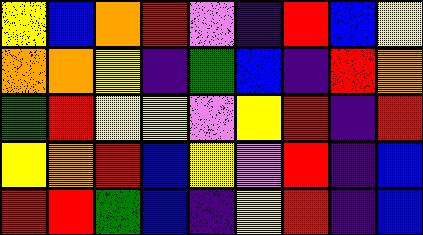[["yellow", "blue", "orange", "red", "violet", "indigo", "red", "blue", "yellow"], ["orange", "orange", "yellow", "indigo", "green", "blue", "indigo", "red", "orange"], ["green", "red", "yellow", "yellow", "violet", "yellow", "red", "indigo", "red"], ["yellow", "orange", "red", "blue", "yellow", "violet", "red", "indigo", "blue"], ["red", "red", "green", "blue", "indigo", "yellow", "red", "indigo", "blue"]]